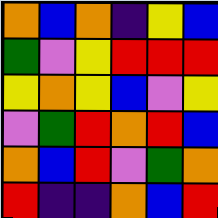[["orange", "blue", "orange", "indigo", "yellow", "blue"], ["green", "violet", "yellow", "red", "red", "red"], ["yellow", "orange", "yellow", "blue", "violet", "yellow"], ["violet", "green", "red", "orange", "red", "blue"], ["orange", "blue", "red", "violet", "green", "orange"], ["red", "indigo", "indigo", "orange", "blue", "red"]]